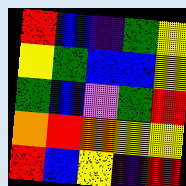[["red", "blue", "indigo", "green", "yellow"], ["yellow", "green", "blue", "blue", "yellow"], ["green", "blue", "violet", "green", "red"], ["orange", "red", "orange", "yellow", "yellow"], ["red", "blue", "yellow", "indigo", "red"]]